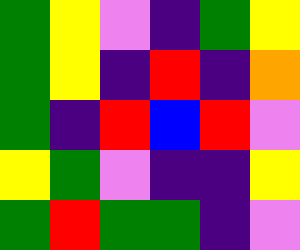[["green", "yellow", "violet", "indigo", "green", "yellow"], ["green", "yellow", "indigo", "red", "indigo", "orange"], ["green", "indigo", "red", "blue", "red", "violet"], ["yellow", "green", "violet", "indigo", "indigo", "yellow"], ["green", "red", "green", "green", "indigo", "violet"]]